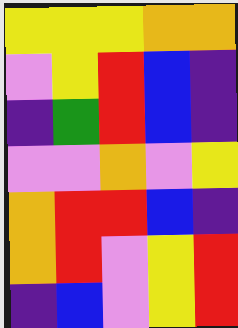[["yellow", "yellow", "yellow", "orange", "orange"], ["violet", "yellow", "red", "blue", "indigo"], ["indigo", "green", "red", "blue", "indigo"], ["violet", "violet", "orange", "violet", "yellow"], ["orange", "red", "red", "blue", "indigo"], ["orange", "red", "violet", "yellow", "red"], ["indigo", "blue", "violet", "yellow", "red"]]